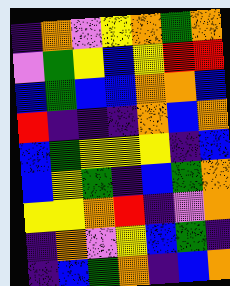[["indigo", "orange", "violet", "yellow", "orange", "green", "orange"], ["violet", "green", "yellow", "blue", "yellow", "red", "red"], ["blue", "green", "blue", "blue", "orange", "orange", "blue"], ["red", "indigo", "indigo", "indigo", "orange", "blue", "orange"], ["blue", "green", "yellow", "yellow", "yellow", "indigo", "blue"], ["blue", "yellow", "green", "indigo", "blue", "green", "orange"], ["yellow", "yellow", "orange", "red", "indigo", "violet", "orange"], ["indigo", "orange", "violet", "yellow", "blue", "green", "indigo"], ["indigo", "blue", "green", "orange", "indigo", "blue", "orange"]]